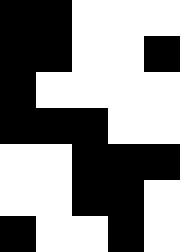[["black", "black", "white", "white", "white"], ["black", "black", "white", "white", "black"], ["black", "white", "white", "white", "white"], ["black", "black", "black", "white", "white"], ["white", "white", "black", "black", "black"], ["white", "white", "black", "black", "white"], ["black", "white", "white", "black", "white"]]